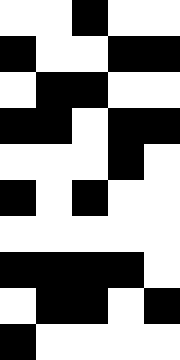[["white", "white", "black", "white", "white"], ["black", "white", "white", "black", "black"], ["white", "black", "black", "white", "white"], ["black", "black", "white", "black", "black"], ["white", "white", "white", "black", "white"], ["black", "white", "black", "white", "white"], ["white", "white", "white", "white", "white"], ["black", "black", "black", "black", "white"], ["white", "black", "black", "white", "black"], ["black", "white", "white", "white", "white"]]